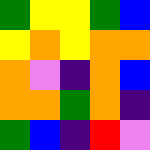[["green", "yellow", "yellow", "green", "blue"], ["yellow", "orange", "yellow", "orange", "orange"], ["orange", "violet", "indigo", "orange", "blue"], ["orange", "orange", "green", "orange", "indigo"], ["green", "blue", "indigo", "red", "violet"]]